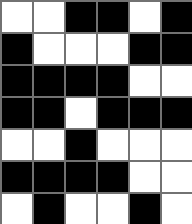[["white", "white", "black", "black", "white", "black"], ["black", "white", "white", "white", "black", "black"], ["black", "black", "black", "black", "white", "white"], ["black", "black", "white", "black", "black", "black"], ["white", "white", "black", "white", "white", "white"], ["black", "black", "black", "black", "white", "white"], ["white", "black", "white", "white", "black", "white"]]